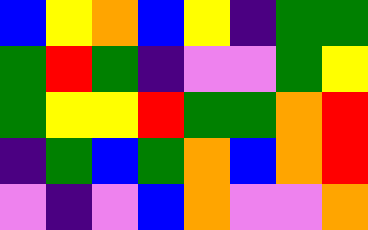[["blue", "yellow", "orange", "blue", "yellow", "indigo", "green", "green"], ["green", "red", "green", "indigo", "violet", "violet", "green", "yellow"], ["green", "yellow", "yellow", "red", "green", "green", "orange", "red"], ["indigo", "green", "blue", "green", "orange", "blue", "orange", "red"], ["violet", "indigo", "violet", "blue", "orange", "violet", "violet", "orange"]]